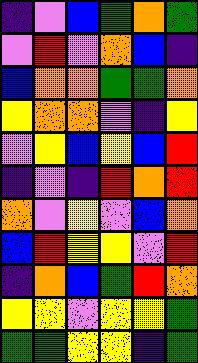[["indigo", "violet", "blue", "green", "orange", "green"], ["violet", "red", "violet", "orange", "blue", "indigo"], ["blue", "orange", "orange", "green", "green", "orange"], ["yellow", "orange", "orange", "violet", "indigo", "yellow"], ["violet", "yellow", "blue", "yellow", "blue", "red"], ["indigo", "violet", "indigo", "red", "orange", "red"], ["orange", "violet", "yellow", "violet", "blue", "orange"], ["blue", "red", "yellow", "yellow", "violet", "red"], ["indigo", "orange", "blue", "green", "red", "orange"], ["yellow", "yellow", "violet", "yellow", "yellow", "green"], ["green", "green", "yellow", "yellow", "indigo", "green"]]